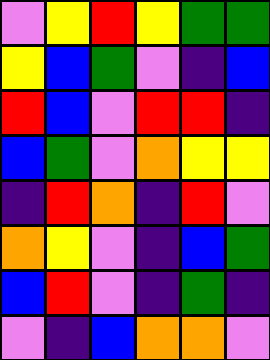[["violet", "yellow", "red", "yellow", "green", "green"], ["yellow", "blue", "green", "violet", "indigo", "blue"], ["red", "blue", "violet", "red", "red", "indigo"], ["blue", "green", "violet", "orange", "yellow", "yellow"], ["indigo", "red", "orange", "indigo", "red", "violet"], ["orange", "yellow", "violet", "indigo", "blue", "green"], ["blue", "red", "violet", "indigo", "green", "indigo"], ["violet", "indigo", "blue", "orange", "orange", "violet"]]